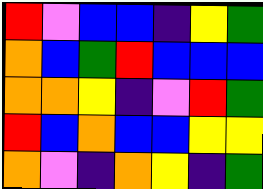[["red", "violet", "blue", "blue", "indigo", "yellow", "green"], ["orange", "blue", "green", "red", "blue", "blue", "blue"], ["orange", "orange", "yellow", "indigo", "violet", "red", "green"], ["red", "blue", "orange", "blue", "blue", "yellow", "yellow"], ["orange", "violet", "indigo", "orange", "yellow", "indigo", "green"]]